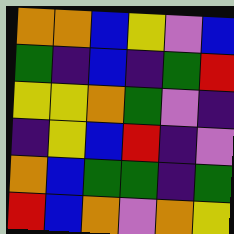[["orange", "orange", "blue", "yellow", "violet", "blue"], ["green", "indigo", "blue", "indigo", "green", "red"], ["yellow", "yellow", "orange", "green", "violet", "indigo"], ["indigo", "yellow", "blue", "red", "indigo", "violet"], ["orange", "blue", "green", "green", "indigo", "green"], ["red", "blue", "orange", "violet", "orange", "yellow"]]